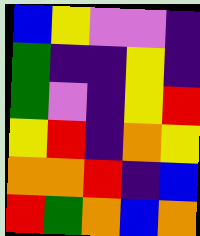[["blue", "yellow", "violet", "violet", "indigo"], ["green", "indigo", "indigo", "yellow", "indigo"], ["green", "violet", "indigo", "yellow", "red"], ["yellow", "red", "indigo", "orange", "yellow"], ["orange", "orange", "red", "indigo", "blue"], ["red", "green", "orange", "blue", "orange"]]